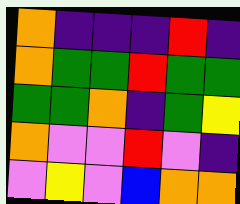[["orange", "indigo", "indigo", "indigo", "red", "indigo"], ["orange", "green", "green", "red", "green", "green"], ["green", "green", "orange", "indigo", "green", "yellow"], ["orange", "violet", "violet", "red", "violet", "indigo"], ["violet", "yellow", "violet", "blue", "orange", "orange"]]